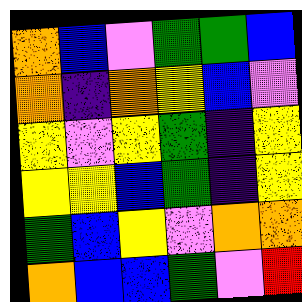[["orange", "blue", "violet", "green", "green", "blue"], ["orange", "indigo", "orange", "yellow", "blue", "violet"], ["yellow", "violet", "yellow", "green", "indigo", "yellow"], ["yellow", "yellow", "blue", "green", "indigo", "yellow"], ["green", "blue", "yellow", "violet", "orange", "orange"], ["orange", "blue", "blue", "green", "violet", "red"]]